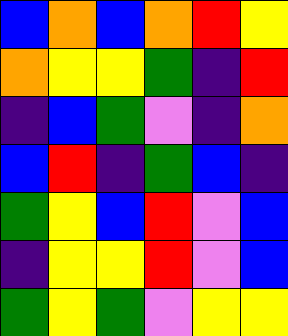[["blue", "orange", "blue", "orange", "red", "yellow"], ["orange", "yellow", "yellow", "green", "indigo", "red"], ["indigo", "blue", "green", "violet", "indigo", "orange"], ["blue", "red", "indigo", "green", "blue", "indigo"], ["green", "yellow", "blue", "red", "violet", "blue"], ["indigo", "yellow", "yellow", "red", "violet", "blue"], ["green", "yellow", "green", "violet", "yellow", "yellow"]]